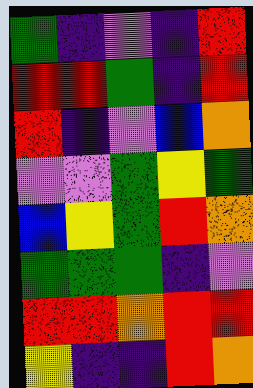[["green", "indigo", "violet", "indigo", "red"], ["red", "red", "green", "indigo", "red"], ["red", "indigo", "violet", "blue", "orange"], ["violet", "violet", "green", "yellow", "green"], ["blue", "yellow", "green", "red", "orange"], ["green", "green", "green", "indigo", "violet"], ["red", "red", "orange", "red", "red"], ["yellow", "indigo", "indigo", "red", "orange"]]